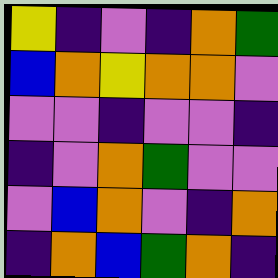[["yellow", "indigo", "violet", "indigo", "orange", "green"], ["blue", "orange", "yellow", "orange", "orange", "violet"], ["violet", "violet", "indigo", "violet", "violet", "indigo"], ["indigo", "violet", "orange", "green", "violet", "violet"], ["violet", "blue", "orange", "violet", "indigo", "orange"], ["indigo", "orange", "blue", "green", "orange", "indigo"]]